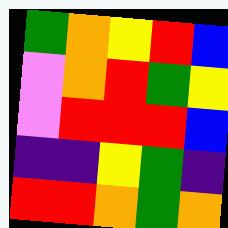[["green", "orange", "yellow", "red", "blue"], ["violet", "orange", "red", "green", "yellow"], ["violet", "red", "red", "red", "blue"], ["indigo", "indigo", "yellow", "green", "indigo"], ["red", "red", "orange", "green", "orange"]]